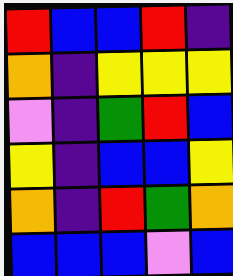[["red", "blue", "blue", "red", "indigo"], ["orange", "indigo", "yellow", "yellow", "yellow"], ["violet", "indigo", "green", "red", "blue"], ["yellow", "indigo", "blue", "blue", "yellow"], ["orange", "indigo", "red", "green", "orange"], ["blue", "blue", "blue", "violet", "blue"]]